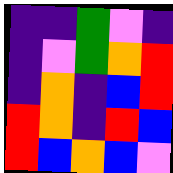[["indigo", "indigo", "green", "violet", "indigo"], ["indigo", "violet", "green", "orange", "red"], ["indigo", "orange", "indigo", "blue", "red"], ["red", "orange", "indigo", "red", "blue"], ["red", "blue", "orange", "blue", "violet"]]